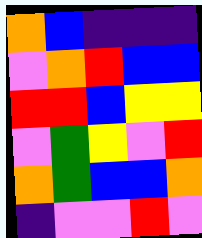[["orange", "blue", "indigo", "indigo", "indigo"], ["violet", "orange", "red", "blue", "blue"], ["red", "red", "blue", "yellow", "yellow"], ["violet", "green", "yellow", "violet", "red"], ["orange", "green", "blue", "blue", "orange"], ["indigo", "violet", "violet", "red", "violet"]]